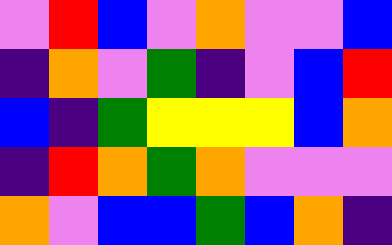[["violet", "red", "blue", "violet", "orange", "violet", "violet", "blue"], ["indigo", "orange", "violet", "green", "indigo", "violet", "blue", "red"], ["blue", "indigo", "green", "yellow", "yellow", "yellow", "blue", "orange"], ["indigo", "red", "orange", "green", "orange", "violet", "violet", "violet"], ["orange", "violet", "blue", "blue", "green", "blue", "orange", "indigo"]]